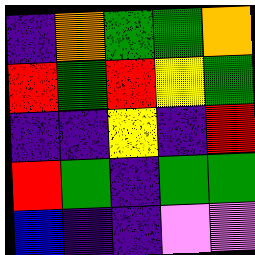[["indigo", "orange", "green", "green", "orange"], ["red", "green", "red", "yellow", "green"], ["indigo", "indigo", "yellow", "indigo", "red"], ["red", "green", "indigo", "green", "green"], ["blue", "indigo", "indigo", "violet", "violet"]]